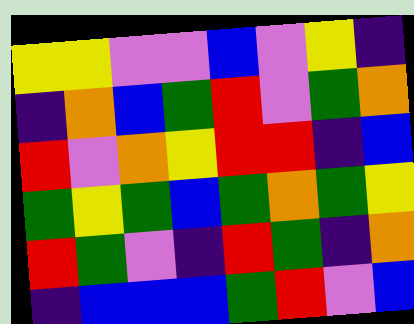[["yellow", "yellow", "violet", "violet", "blue", "violet", "yellow", "indigo"], ["indigo", "orange", "blue", "green", "red", "violet", "green", "orange"], ["red", "violet", "orange", "yellow", "red", "red", "indigo", "blue"], ["green", "yellow", "green", "blue", "green", "orange", "green", "yellow"], ["red", "green", "violet", "indigo", "red", "green", "indigo", "orange"], ["indigo", "blue", "blue", "blue", "green", "red", "violet", "blue"]]